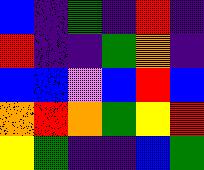[["blue", "indigo", "green", "indigo", "red", "indigo"], ["red", "indigo", "indigo", "green", "orange", "indigo"], ["blue", "blue", "violet", "blue", "red", "blue"], ["orange", "red", "orange", "green", "yellow", "red"], ["yellow", "green", "indigo", "indigo", "blue", "green"]]